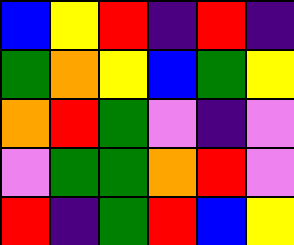[["blue", "yellow", "red", "indigo", "red", "indigo"], ["green", "orange", "yellow", "blue", "green", "yellow"], ["orange", "red", "green", "violet", "indigo", "violet"], ["violet", "green", "green", "orange", "red", "violet"], ["red", "indigo", "green", "red", "blue", "yellow"]]